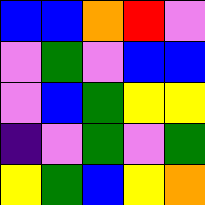[["blue", "blue", "orange", "red", "violet"], ["violet", "green", "violet", "blue", "blue"], ["violet", "blue", "green", "yellow", "yellow"], ["indigo", "violet", "green", "violet", "green"], ["yellow", "green", "blue", "yellow", "orange"]]